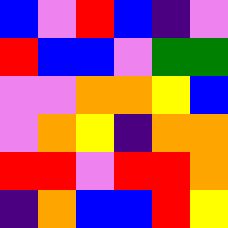[["blue", "violet", "red", "blue", "indigo", "violet"], ["red", "blue", "blue", "violet", "green", "green"], ["violet", "violet", "orange", "orange", "yellow", "blue"], ["violet", "orange", "yellow", "indigo", "orange", "orange"], ["red", "red", "violet", "red", "red", "orange"], ["indigo", "orange", "blue", "blue", "red", "yellow"]]